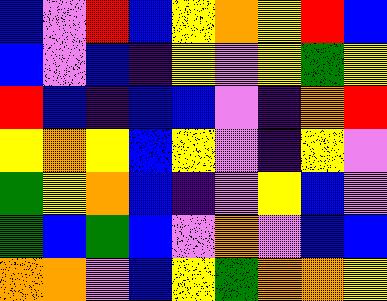[["blue", "violet", "red", "blue", "yellow", "orange", "yellow", "red", "blue"], ["blue", "violet", "blue", "indigo", "yellow", "violet", "yellow", "green", "yellow"], ["red", "blue", "indigo", "blue", "blue", "violet", "indigo", "orange", "red"], ["yellow", "orange", "yellow", "blue", "yellow", "violet", "indigo", "yellow", "violet"], ["green", "yellow", "orange", "blue", "indigo", "violet", "yellow", "blue", "violet"], ["green", "blue", "green", "blue", "violet", "orange", "violet", "blue", "blue"], ["orange", "orange", "violet", "blue", "yellow", "green", "orange", "orange", "yellow"]]